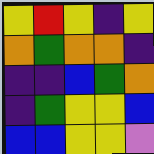[["yellow", "red", "yellow", "indigo", "yellow"], ["orange", "green", "orange", "orange", "indigo"], ["indigo", "indigo", "blue", "green", "orange"], ["indigo", "green", "yellow", "yellow", "blue"], ["blue", "blue", "yellow", "yellow", "violet"]]